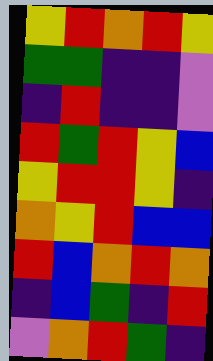[["yellow", "red", "orange", "red", "yellow"], ["green", "green", "indigo", "indigo", "violet"], ["indigo", "red", "indigo", "indigo", "violet"], ["red", "green", "red", "yellow", "blue"], ["yellow", "red", "red", "yellow", "indigo"], ["orange", "yellow", "red", "blue", "blue"], ["red", "blue", "orange", "red", "orange"], ["indigo", "blue", "green", "indigo", "red"], ["violet", "orange", "red", "green", "indigo"]]